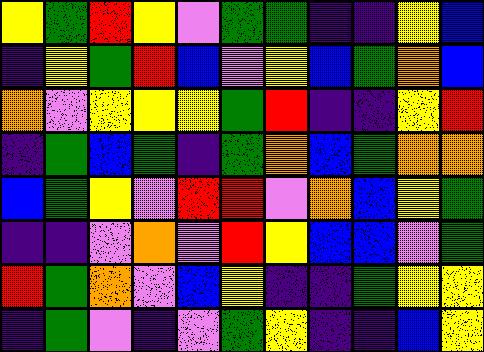[["yellow", "green", "red", "yellow", "violet", "green", "green", "indigo", "indigo", "yellow", "blue"], ["indigo", "yellow", "green", "red", "blue", "violet", "yellow", "blue", "green", "orange", "blue"], ["orange", "violet", "yellow", "yellow", "yellow", "green", "red", "indigo", "indigo", "yellow", "red"], ["indigo", "green", "blue", "green", "indigo", "green", "orange", "blue", "green", "orange", "orange"], ["blue", "green", "yellow", "violet", "red", "red", "violet", "orange", "blue", "yellow", "green"], ["indigo", "indigo", "violet", "orange", "violet", "red", "yellow", "blue", "blue", "violet", "green"], ["red", "green", "orange", "violet", "blue", "yellow", "indigo", "indigo", "green", "yellow", "yellow"], ["indigo", "green", "violet", "indigo", "violet", "green", "yellow", "indigo", "indigo", "blue", "yellow"]]